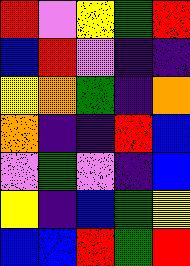[["red", "violet", "yellow", "green", "red"], ["blue", "red", "violet", "indigo", "indigo"], ["yellow", "orange", "green", "indigo", "orange"], ["orange", "indigo", "indigo", "red", "blue"], ["violet", "green", "violet", "indigo", "blue"], ["yellow", "indigo", "blue", "green", "yellow"], ["blue", "blue", "red", "green", "red"]]